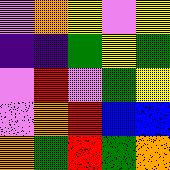[["violet", "orange", "yellow", "violet", "yellow"], ["indigo", "indigo", "green", "yellow", "green"], ["violet", "red", "violet", "green", "yellow"], ["violet", "orange", "red", "blue", "blue"], ["orange", "green", "red", "green", "orange"]]